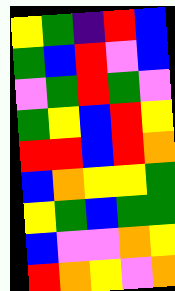[["yellow", "green", "indigo", "red", "blue"], ["green", "blue", "red", "violet", "blue"], ["violet", "green", "red", "green", "violet"], ["green", "yellow", "blue", "red", "yellow"], ["red", "red", "blue", "red", "orange"], ["blue", "orange", "yellow", "yellow", "green"], ["yellow", "green", "blue", "green", "green"], ["blue", "violet", "violet", "orange", "yellow"], ["red", "orange", "yellow", "violet", "orange"]]